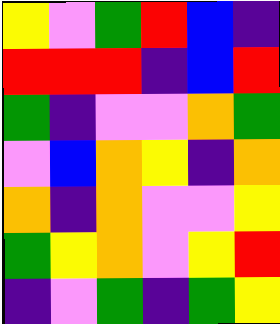[["yellow", "violet", "green", "red", "blue", "indigo"], ["red", "red", "red", "indigo", "blue", "red"], ["green", "indigo", "violet", "violet", "orange", "green"], ["violet", "blue", "orange", "yellow", "indigo", "orange"], ["orange", "indigo", "orange", "violet", "violet", "yellow"], ["green", "yellow", "orange", "violet", "yellow", "red"], ["indigo", "violet", "green", "indigo", "green", "yellow"]]